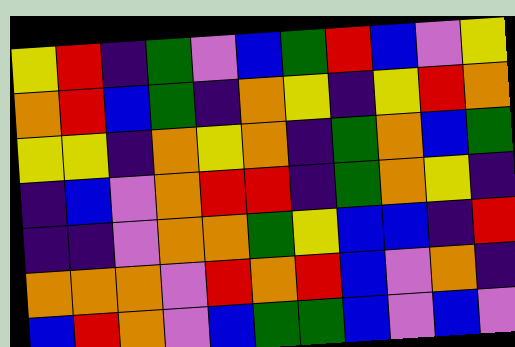[["yellow", "red", "indigo", "green", "violet", "blue", "green", "red", "blue", "violet", "yellow"], ["orange", "red", "blue", "green", "indigo", "orange", "yellow", "indigo", "yellow", "red", "orange"], ["yellow", "yellow", "indigo", "orange", "yellow", "orange", "indigo", "green", "orange", "blue", "green"], ["indigo", "blue", "violet", "orange", "red", "red", "indigo", "green", "orange", "yellow", "indigo"], ["indigo", "indigo", "violet", "orange", "orange", "green", "yellow", "blue", "blue", "indigo", "red"], ["orange", "orange", "orange", "violet", "red", "orange", "red", "blue", "violet", "orange", "indigo"], ["blue", "red", "orange", "violet", "blue", "green", "green", "blue", "violet", "blue", "violet"]]